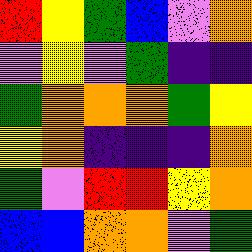[["red", "yellow", "green", "blue", "violet", "orange"], ["violet", "yellow", "violet", "green", "indigo", "indigo"], ["green", "orange", "orange", "orange", "green", "yellow"], ["yellow", "orange", "indigo", "indigo", "indigo", "orange"], ["green", "violet", "red", "red", "yellow", "orange"], ["blue", "blue", "orange", "orange", "violet", "green"]]